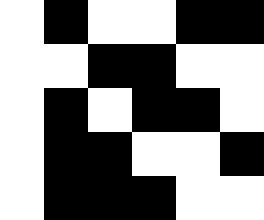[["white", "black", "white", "white", "black", "black"], ["white", "white", "black", "black", "white", "white"], ["white", "black", "white", "black", "black", "white"], ["white", "black", "black", "white", "white", "black"], ["white", "black", "black", "black", "white", "white"]]